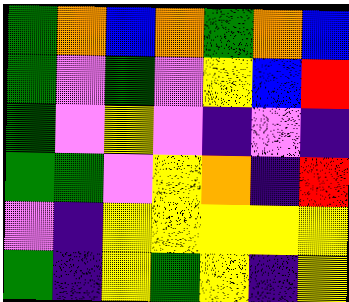[["green", "orange", "blue", "orange", "green", "orange", "blue"], ["green", "violet", "green", "violet", "yellow", "blue", "red"], ["green", "violet", "yellow", "violet", "indigo", "violet", "indigo"], ["green", "green", "violet", "yellow", "orange", "indigo", "red"], ["violet", "indigo", "yellow", "yellow", "yellow", "yellow", "yellow"], ["green", "indigo", "yellow", "green", "yellow", "indigo", "yellow"]]